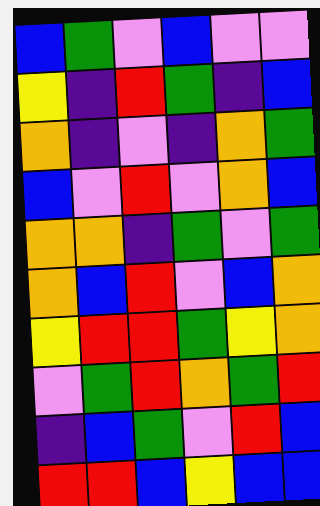[["blue", "green", "violet", "blue", "violet", "violet"], ["yellow", "indigo", "red", "green", "indigo", "blue"], ["orange", "indigo", "violet", "indigo", "orange", "green"], ["blue", "violet", "red", "violet", "orange", "blue"], ["orange", "orange", "indigo", "green", "violet", "green"], ["orange", "blue", "red", "violet", "blue", "orange"], ["yellow", "red", "red", "green", "yellow", "orange"], ["violet", "green", "red", "orange", "green", "red"], ["indigo", "blue", "green", "violet", "red", "blue"], ["red", "red", "blue", "yellow", "blue", "blue"]]